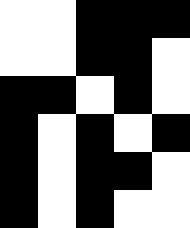[["white", "white", "black", "black", "black"], ["white", "white", "black", "black", "white"], ["black", "black", "white", "black", "white"], ["black", "white", "black", "white", "black"], ["black", "white", "black", "black", "white"], ["black", "white", "black", "white", "white"]]